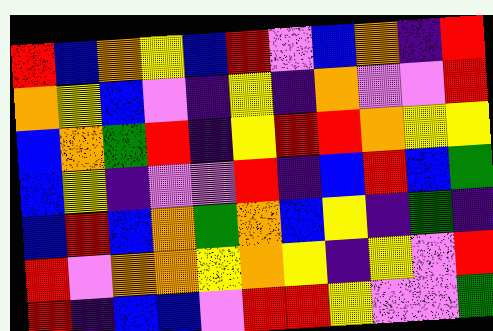[["red", "blue", "orange", "yellow", "blue", "red", "violet", "blue", "orange", "indigo", "red"], ["orange", "yellow", "blue", "violet", "indigo", "yellow", "indigo", "orange", "violet", "violet", "red"], ["blue", "orange", "green", "red", "indigo", "yellow", "red", "red", "orange", "yellow", "yellow"], ["blue", "yellow", "indigo", "violet", "violet", "red", "indigo", "blue", "red", "blue", "green"], ["blue", "red", "blue", "orange", "green", "orange", "blue", "yellow", "indigo", "green", "indigo"], ["red", "violet", "orange", "orange", "yellow", "orange", "yellow", "indigo", "yellow", "violet", "red"], ["red", "indigo", "blue", "blue", "violet", "red", "red", "yellow", "violet", "violet", "green"]]